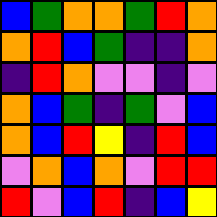[["blue", "green", "orange", "orange", "green", "red", "orange"], ["orange", "red", "blue", "green", "indigo", "indigo", "orange"], ["indigo", "red", "orange", "violet", "violet", "indigo", "violet"], ["orange", "blue", "green", "indigo", "green", "violet", "blue"], ["orange", "blue", "red", "yellow", "indigo", "red", "blue"], ["violet", "orange", "blue", "orange", "violet", "red", "red"], ["red", "violet", "blue", "red", "indigo", "blue", "yellow"]]